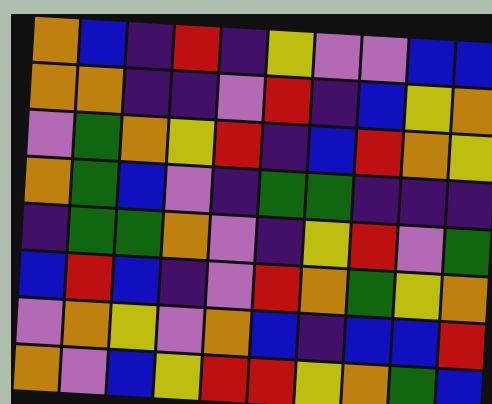[["orange", "blue", "indigo", "red", "indigo", "yellow", "violet", "violet", "blue", "blue"], ["orange", "orange", "indigo", "indigo", "violet", "red", "indigo", "blue", "yellow", "orange"], ["violet", "green", "orange", "yellow", "red", "indigo", "blue", "red", "orange", "yellow"], ["orange", "green", "blue", "violet", "indigo", "green", "green", "indigo", "indigo", "indigo"], ["indigo", "green", "green", "orange", "violet", "indigo", "yellow", "red", "violet", "green"], ["blue", "red", "blue", "indigo", "violet", "red", "orange", "green", "yellow", "orange"], ["violet", "orange", "yellow", "violet", "orange", "blue", "indigo", "blue", "blue", "red"], ["orange", "violet", "blue", "yellow", "red", "red", "yellow", "orange", "green", "blue"]]